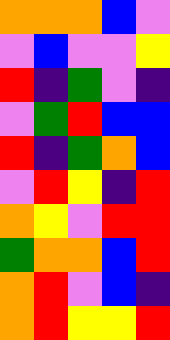[["orange", "orange", "orange", "blue", "violet"], ["violet", "blue", "violet", "violet", "yellow"], ["red", "indigo", "green", "violet", "indigo"], ["violet", "green", "red", "blue", "blue"], ["red", "indigo", "green", "orange", "blue"], ["violet", "red", "yellow", "indigo", "red"], ["orange", "yellow", "violet", "red", "red"], ["green", "orange", "orange", "blue", "red"], ["orange", "red", "violet", "blue", "indigo"], ["orange", "red", "yellow", "yellow", "red"]]